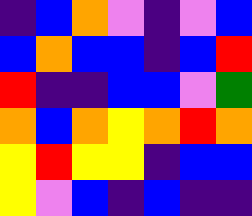[["indigo", "blue", "orange", "violet", "indigo", "violet", "blue"], ["blue", "orange", "blue", "blue", "indigo", "blue", "red"], ["red", "indigo", "indigo", "blue", "blue", "violet", "green"], ["orange", "blue", "orange", "yellow", "orange", "red", "orange"], ["yellow", "red", "yellow", "yellow", "indigo", "blue", "blue"], ["yellow", "violet", "blue", "indigo", "blue", "indigo", "indigo"]]